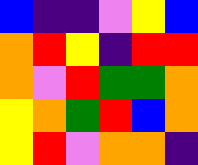[["blue", "indigo", "indigo", "violet", "yellow", "blue"], ["orange", "red", "yellow", "indigo", "red", "red"], ["orange", "violet", "red", "green", "green", "orange"], ["yellow", "orange", "green", "red", "blue", "orange"], ["yellow", "red", "violet", "orange", "orange", "indigo"]]